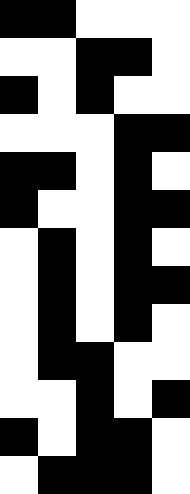[["black", "black", "white", "white", "white"], ["white", "white", "black", "black", "white"], ["black", "white", "black", "white", "white"], ["white", "white", "white", "black", "black"], ["black", "black", "white", "black", "white"], ["black", "white", "white", "black", "black"], ["white", "black", "white", "black", "white"], ["white", "black", "white", "black", "black"], ["white", "black", "white", "black", "white"], ["white", "black", "black", "white", "white"], ["white", "white", "black", "white", "black"], ["black", "white", "black", "black", "white"], ["white", "black", "black", "black", "white"]]